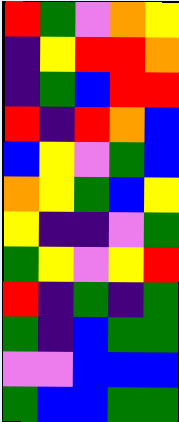[["red", "green", "violet", "orange", "yellow"], ["indigo", "yellow", "red", "red", "orange"], ["indigo", "green", "blue", "red", "red"], ["red", "indigo", "red", "orange", "blue"], ["blue", "yellow", "violet", "green", "blue"], ["orange", "yellow", "green", "blue", "yellow"], ["yellow", "indigo", "indigo", "violet", "green"], ["green", "yellow", "violet", "yellow", "red"], ["red", "indigo", "green", "indigo", "green"], ["green", "indigo", "blue", "green", "green"], ["violet", "violet", "blue", "blue", "blue"], ["green", "blue", "blue", "green", "green"]]